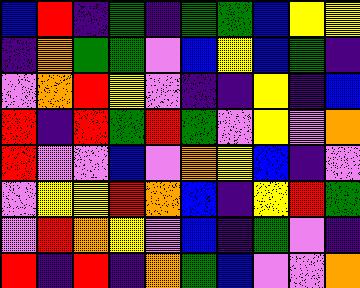[["blue", "red", "indigo", "green", "indigo", "green", "green", "blue", "yellow", "yellow"], ["indigo", "orange", "green", "green", "violet", "blue", "yellow", "blue", "green", "indigo"], ["violet", "orange", "red", "yellow", "violet", "indigo", "indigo", "yellow", "indigo", "blue"], ["red", "indigo", "red", "green", "red", "green", "violet", "yellow", "violet", "orange"], ["red", "violet", "violet", "blue", "violet", "orange", "yellow", "blue", "indigo", "violet"], ["violet", "yellow", "yellow", "red", "orange", "blue", "indigo", "yellow", "red", "green"], ["violet", "red", "orange", "yellow", "violet", "blue", "indigo", "green", "violet", "indigo"], ["red", "indigo", "red", "indigo", "orange", "green", "blue", "violet", "violet", "orange"]]